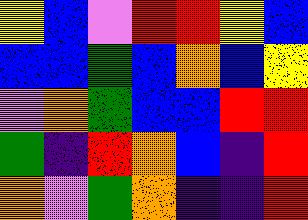[["yellow", "blue", "violet", "red", "red", "yellow", "blue"], ["blue", "blue", "green", "blue", "orange", "blue", "yellow"], ["violet", "orange", "green", "blue", "blue", "red", "red"], ["green", "indigo", "red", "orange", "blue", "indigo", "red"], ["orange", "violet", "green", "orange", "indigo", "indigo", "red"]]